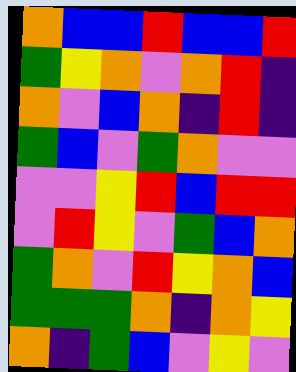[["orange", "blue", "blue", "red", "blue", "blue", "red"], ["green", "yellow", "orange", "violet", "orange", "red", "indigo"], ["orange", "violet", "blue", "orange", "indigo", "red", "indigo"], ["green", "blue", "violet", "green", "orange", "violet", "violet"], ["violet", "violet", "yellow", "red", "blue", "red", "red"], ["violet", "red", "yellow", "violet", "green", "blue", "orange"], ["green", "orange", "violet", "red", "yellow", "orange", "blue"], ["green", "green", "green", "orange", "indigo", "orange", "yellow"], ["orange", "indigo", "green", "blue", "violet", "yellow", "violet"]]